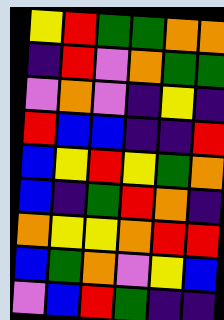[["yellow", "red", "green", "green", "orange", "orange"], ["indigo", "red", "violet", "orange", "green", "green"], ["violet", "orange", "violet", "indigo", "yellow", "indigo"], ["red", "blue", "blue", "indigo", "indigo", "red"], ["blue", "yellow", "red", "yellow", "green", "orange"], ["blue", "indigo", "green", "red", "orange", "indigo"], ["orange", "yellow", "yellow", "orange", "red", "red"], ["blue", "green", "orange", "violet", "yellow", "blue"], ["violet", "blue", "red", "green", "indigo", "indigo"]]